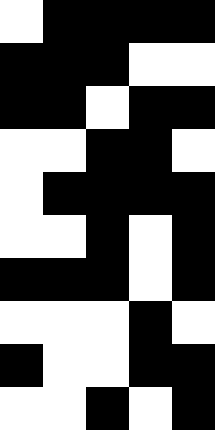[["white", "black", "black", "black", "black"], ["black", "black", "black", "white", "white"], ["black", "black", "white", "black", "black"], ["white", "white", "black", "black", "white"], ["white", "black", "black", "black", "black"], ["white", "white", "black", "white", "black"], ["black", "black", "black", "white", "black"], ["white", "white", "white", "black", "white"], ["black", "white", "white", "black", "black"], ["white", "white", "black", "white", "black"]]